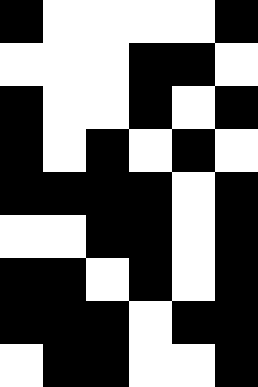[["black", "white", "white", "white", "white", "black"], ["white", "white", "white", "black", "black", "white"], ["black", "white", "white", "black", "white", "black"], ["black", "white", "black", "white", "black", "white"], ["black", "black", "black", "black", "white", "black"], ["white", "white", "black", "black", "white", "black"], ["black", "black", "white", "black", "white", "black"], ["black", "black", "black", "white", "black", "black"], ["white", "black", "black", "white", "white", "black"]]